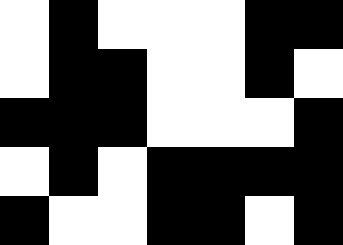[["white", "black", "white", "white", "white", "black", "black"], ["white", "black", "black", "white", "white", "black", "white"], ["black", "black", "black", "white", "white", "white", "black"], ["white", "black", "white", "black", "black", "black", "black"], ["black", "white", "white", "black", "black", "white", "black"]]